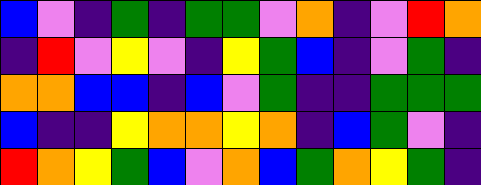[["blue", "violet", "indigo", "green", "indigo", "green", "green", "violet", "orange", "indigo", "violet", "red", "orange"], ["indigo", "red", "violet", "yellow", "violet", "indigo", "yellow", "green", "blue", "indigo", "violet", "green", "indigo"], ["orange", "orange", "blue", "blue", "indigo", "blue", "violet", "green", "indigo", "indigo", "green", "green", "green"], ["blue", "indigo", "indigo", "yellow", "orange", "orange", "yellow", "orange", "indigo", "blue", "green", "violet", "indigo"], ["red", "orange", "yellow", "green", "blue", "violet", "orange", "blue", "green", "orange", "yellow", "green", "indigo"]]